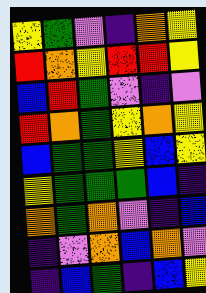[["yellow", "green", "violet", "indigo", "orange", "yellow"], ["red", "orange", "yellow", "red", "red", "yellow"], ["blue", "red", "green", "violet", "indigo", "violet"], ["red", "orange", "green", "yellow", "orange", "yellow"], ["blue", "green", "green", "yellow", "blue", "yellow"], ["yellow", "green", "green", "green", "blue", "indigo"], ["orange", "green", "orange", "violet", "indigo", "blue"], ["indigo", "violet", "orange", "blue", "orange", "violet"], ["indigo", "blue", "green", "indigo", "blue", "yellow"]]